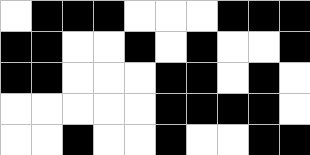[["white", "black", "black", "black", "white", "white", "white", "black", "black", "black"], ["black", "black", "white", "white", "black", "white", "black", "white", "white", "black"], ["black", "black", "white", "white", "white", "black", "black", "white", "black", "white"], ["white", "white", "white", "white", "white", "black", "black", "black", "black", "white"], ["white", "white", "black", "white", "white", "black", "white", "white", "black", "black"]]